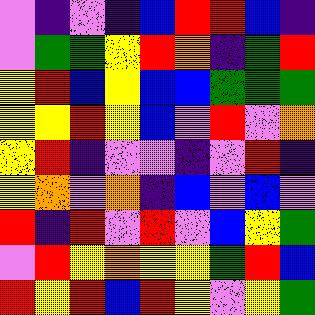[["violet", "indigo", "violet", "indigo", "blue", "red", "red", "blue", "indigo"], ["violet", "green", "green", "yellow", "red", "orange", "indigo", "green", "red"], ["yellow", "red", "blue", "yellow", "blue", "blue", "green", "green", "green"], ["yellow", "yellow", "red", "yellow", "blue", "violet", "red", "violet", "orange"], ["yellow", "red", "indigo", "violet", "violet", "indigo", "violet", "red", "indigo"], ["yellow", "orange", "violet", "orange", "indigo", "blue", "violet", "blue", "violet"], ["red", "indigo", "red", "violet", "red", "violet", "blue", "yellow", "green"], ["violet", "red", "yellow", "orange", "yellow", "yellow", "green", "red", "blue"], ["red", "yellow", "red", "blue", "red", "yellow", "violet", "yellow", "green"]]